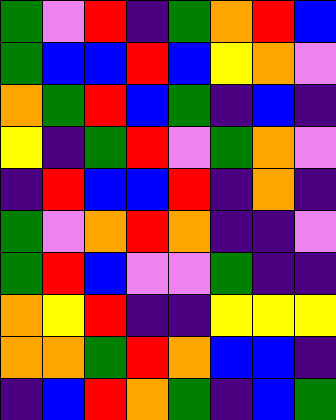[["green", "violet", "red", "indigo", "green", "orange", "red", "blue"], ["green", "blue", "blue", "red", "blue", "yellow", "orange", "violet"], ["orange", "green", "red", "blue", "green", "indigo", "blue", "indigo"], ["yellow", "indigo", "green", "red", "violet", "green", "orange", "violet"], ["indigo", "red", "blue", "blue", "red", "indigo", "orange", "indigo"], ["green", "violet", "orange", "red", "orange", "indigo", "indigo", "violet"], ["green", "red", "blue", "violet", "violet", "green", "indigo", "indigo"], ["orange", "yellow", "red", "indigo", "indigo", "yellow", "yellow", "yellow"], ["orange", "orange", "green", "red", "orange", "blue", "blue", "indigo"], ["indigo", "blue", "red", "orange", "green", "indigo", "blue", "green"]]